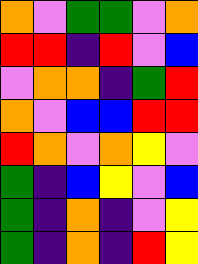[["orange", "violet", "green", "green", "violet", "orange"], ["red", "red", "indigo", "red", "violet", "blue"], ["violet", "orange", "orange", "indigo", "green", "red"], ["orange", "violet", "blue", "blue", "red", "red"], ["red", "orange", "violet", "orange", "yellow", "violet"], ["green", "indigo", "blue", "yellow", "violet", "blue"], ["green", "indigo", "orange", "indigo", "violet", "yellow"], ["green", "indigo", "orange", "indigo", "red", "yellow"]]